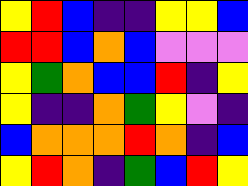[["yellow", "red", "blue", "indigo", "indigo", "yellow", "yellow", "blue"], ["red", "red", "blue", "orange", "blue", "violet", "violet", "violet"], ["yellow", "green", "orange", "blue", "blue", "red", "indigo", "yellow"], ["yellow", "indigo", "indigo", "orange", "green", "yellow", "violet", "indigo"], ["blue", "orange", "orange", "orange", "red", "orange", "indigo", "blue"], ["yellow", "red", "orange", "indigo", "green", "blue", "red", "yellow"]]